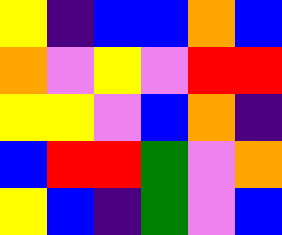[["yellow", "indigo", "blue", "blue", "orange", "blue"], ["orange", "violet", "yellow", "violet", "red", "red"], ["yellow", "yellow", "violet", "blue", "orange", "indigo"], ["blue", "red", "red", "green", "violet", "orange"], ["yellow", "blue", "indigo", "green", "violet", "blue"]]